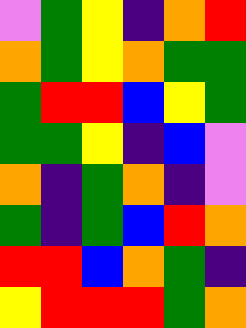[["violet", "green", "yellow", "indigo", "orange", "red"], ["orange", "green", "yellow", "orange", "green", "green"], ["green", "red", "red", "blue", "yellow", "green"], ["green", "green", "yellow", "indigo", "blue", "violet"], ["orange", "indigo", "green", "orange", "indigo", "violet"], ["green", "indigo", "green", "blue", "red", "orange"], ["red", "red", "blue", "orange", "green", "indigo"], ["yellow", "red", "red", "red", "green", "orange"]]